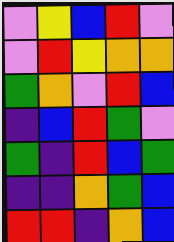[["violet", "yellow", "blue", "red", "violet"], ["violet", "red", "yellow", "orange", "orange"], ["green", "orange", "violet", "red", "blue"], ["indigo", "blue", "red", "green", "violet"], ["green", "indigo", "red", "blue", "green"], ["indigo", "indigo", "orange", "green", "blue"], ["red", "red", "indigo", "orange", "blue"]]